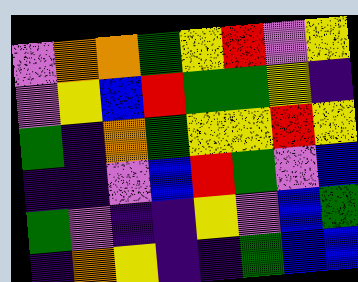[["violet", "orange", "orange", "green", "yellow", "red", "violet", "yellow"], ["violet", "yellow", "blue", "red", "green", "green", "yellow", "indigo"], ["green", "indigo", "orange", "green", "yellow", "yellow", "red", "yellow"], ["indigo", "indigo", "violet", "blue", "red", "green", "violet", "blue"], ["green", "violet", "indigo", "indigo", "yellow", "violet", "blue", "green"], ["indigo", "orange", "yellow", "indigo", "indigo", "green", "blue", "blue"]]